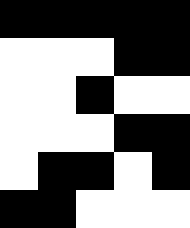[["black", "black", "black", "black", "black"], ["white", "white", "white", "black", "black"], ["white", "white", "black", "white", "white"], ["white", "white", "white", "black", "black"], ["white", "black", "black", "white", "black"], ["black", "black", "white", "white", "white"]]